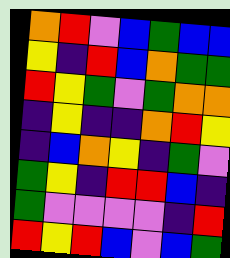[["orange", "red", "violet", "blue", "green", "blue", "blue"], ["yellow", "indigo", "red", "blue", "orange", "green", "green"], ["red", "yellow", "green", "violet", "green", "orange", "orange"], ["indigo", "yellow", "indigo", "indigo", "orange", "red", "yellow"], ["indigo", "blue", "orange", "yellow", "indigo", "green", "violet"], ["green", "yellow", "indigo", "red", "red", "blue", "indigo"], ["green", "violet", "violet", "violet", "violet", "indigo", "red"], ["red", "yellow", "red", "blue", "violet", "blue", "green"]]